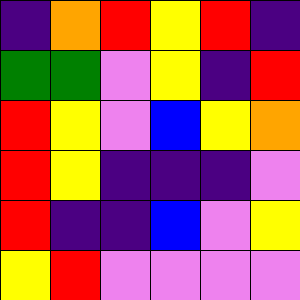[["indigo", "orange", "red", "yellow", "red", "indigo"], ["green", "green", "violet", "yellow", "indigo", "red"], ["red", "yellow", "violet", "blue", "yellow", "orange"], ["red", "yellow", "indigo", "indigo", "indigo", "violet"], ["red", "indigo", "indigo", "blue", "violet", "yellow"], ["yellow", "red", "violet", "violet", "violet", "violet"]]